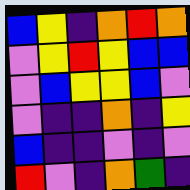[["blue", "yellow", "indigo", "orange", "red", "orange"], ["violet", "yellow", "red", "yellow", "blue", "blue"], ["violet", "blue", "yellow", "yellow", "blue", "violet"], ["violet", "indigo", "indigo", "orange", "indigo", "yellow"], ["blue", "indigo", "indigo", "violet", "indigo", "violet"], ["red", "violet", "indigo", "orange", "green", "indigo"]]